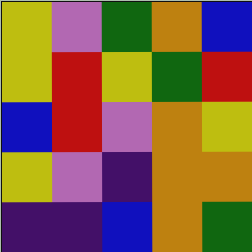[["yellow", "violet", "green", "orange", "blue"], ["yellow", "red", "yellow", "green", "red"], ["blue", "red", "violet", "orange", "yellow"], ["yellow", "violet", "indigo", "orange", "orange"], ["indigo", "indigo", "blue", "orange", "green"]]